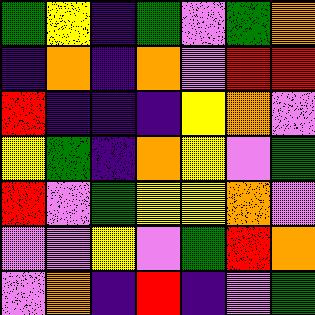[["green", "yellow", "indigo", "green", "violet", "green", "orange"], ["indigo", "orange", "indigo", "orange", "violet", "red", "red"], ["red", "indigo", "indigo", "indigo", "yellow", "orange", "violet"], ["yellow", "green", "indigo", "orange", "yellow", "violet", "green"], ["red", "violet", "green", "yellow", "yellow", "orange", "violet"], ["violet", "violet", "yellow", "violet", "green", "red", "orange"], ["violet", "orange", "indigo", "red", "indigo", "violet", "green"]]